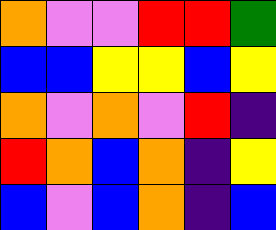[["orange", "violet", "violet", "red", "red", "green"], ["blue", "blue", "yellow", "yellow", "blue", "yellow"], ["orange", "violet", "orange", "violet", "red", "indigo"], ["red", "orange", "blue", "orange", "indigo", "yellow"], ["blue", "violet", "blue", "orange", "indigo", "blue"]]